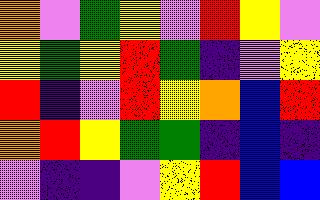[["orange", "violet", "green", "yellow", "violet", "red", "yellow", "violet"], ["yellow", "green", "yellow", "red", "green", "indigo", "violet", "yellow"], ["red", "indigo", "violet", "red", "yellow", "orange", "blue", "red"], ["orange", "red", "yellow", "green", "green", "indigo", "blue", "indigo"], ["violet", "indigo", "indigo", "violet", "yellow", "red", "blue", "blue"]]